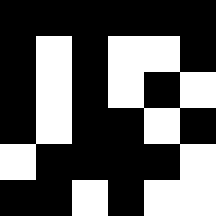[["black", "black", "black", "black", "black", "black"], ["black", "white", "black", "white", "white", "black"], ["black", "white", "black", "white", "black", "white"], ["black", "white", "black", "black", "white", "black"], ["white", "black", "black", "black", "black", "white"], ["black", "black", "white", "black", "white", "white"]]